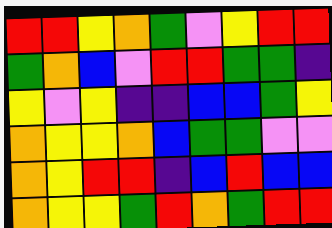[["red", "red", "yellow", "orange", "green", "violet", "yellow", "red", "red"], ["green", "orange", "blue", "violet", "red", "red", "green", "green", "indigo"], ["yellow", "violet", "yellow", "indigo", "indigo", "blue", "blue", "green", "yellow"], ["orange", "yellow", "yellow", "orange", "blue", "green", "green", "violet", "violet"], ["orange", "yellow", "red", "red", "indigo", "blue", "red", "blue", "blue"], ["orange", "yellow", "yellow", "green", "red", "orange", "green", "red", "red"]]